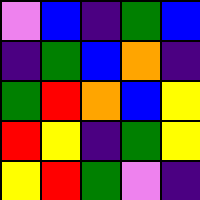[["violet", "blue", "indigo", "green", "blue"], ["indigo", "green", "blue", "orange", "indigo"], ["green", "red", "orange", "blue", "yellow"], ["red", "yellow", "indigo", "green", "yellow"], ["yellow", "red", "green", "violet", "indigo"]]